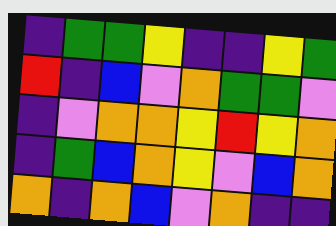[["indigo", "green", "green", "yellow", "indigo", "indigo", "yellow", "green"], ["red", "indigo", "blue", "violet", "orange", "green", "green", "violet"], ["indigo", "violet", "orange", "orange", "yellow", "red", "yellow", "orange"], ["indigo", "green", "blue", "orange", "yellow", "violet", "blue", "orange"], ["orange", "indigo", "orange", "blue", "violet", "orange", "indigo", "indigo"]]